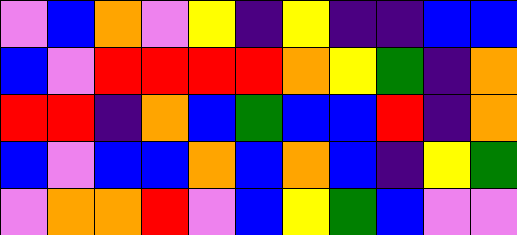[["violet", "blue", "orange", "violet", "yellow", "indigo", "yellow", "indigo", "indigo", "blue", "blue"], ["blue", "violet", "red", "red", "red", "red", "orange", "yellow", "green", "indigo", "orange"], ["red", "red", "indigo", "orange", "blue", "green", "blue", "blue", "red", "indigo", "orange"], ["blue", "violet", "blue", "blue", "orange", "blue", "orange", "blue", "indigo", "yellow", "green"], ["violet", "orange", "orange", "red", "violet", "blue", "yellow", "green", "blue", "violet", "violet"]]